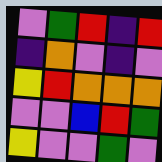[["violet", "green", "red", "indigo", "red"], ["indigo", "orange", "violet", "indigo", "violet"], ["yellow", "red", "orange", "orange", "orange"], ["violet", "violet", "blue", "red", "green"], ["yellow", "violet", "violet", "green", "violet"]]